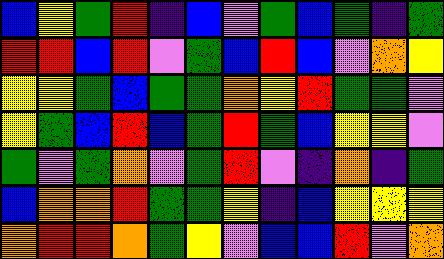[["blue", "yellow", "green", "red", "indigo", "blue", "violet", "green", "blue", "green", "indigo", "green"], ["red", "red", "blue", "red", "violet", "green", "blue", "red", "blue", "violet", "orange", "yellow"], ["yellow", "yellow", "green", "blue", "green", "green", "orange", "yellow", "red", "green", "green", "violet"], ["yellow", "green", "blue", "red", "blue", "green", "red", "green", "blue", "yellow", "yellow", "violet"], ["green", "violet", "green", "orange", "violet", "green", "red", "violet", "indigo", "orange", "indigo", "green"], ["blue", "orange", "orange", "red", "green", "green", "yellow", "indigo", "blue", "yellow", "yellow", "yellow"], ["orange", "red", "red", "orange", "green", "yellow", "violet", "blue", "blue", "red", "violet", "orange"]]